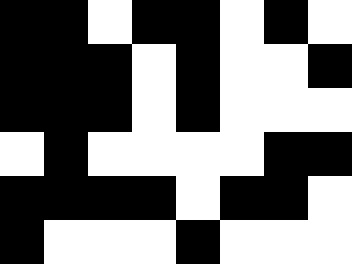[["black", "black", "white", "black", "black", "white", "black", "white"], ["black", "black", "black", "white", "black", "white", "white", "black"], ["black", "black", "black", "white", "black", "white", "white", "white"], ["white", "black", "white", "white", "white", "white", "black", "black"], ["black", "black", "black", "black", "white", "black", "black", "white"], ["black", "white", "white", "white", "black", "white", "white", "white"]]